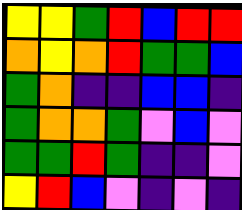[["yellow", "yellow", "green", "red", "blue", "red", "red"], ["orange", "yellow", "orange", "red", "green", "green", "blue"], ["green", "orange", "indigo", "indigo", "blue", "blue", "indigo"], ["green", "orange", "orange", "green", "violet", "blue", "violet"], ["green", "green", "red", "green", "indigo", "indigo", "violet"], ["yellow", "red", "blue", "violet", "indigo", "violet", "indigo"]]